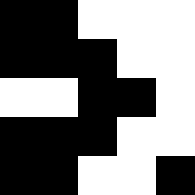[["black", "black", "white", "white", "white"], ["black", "black", "black", "white", "white"], ["white", "white", "black", "black", "white"], ["black", "black", "black", "white", "white"], ["black", "black", "white", "white", "black"]]